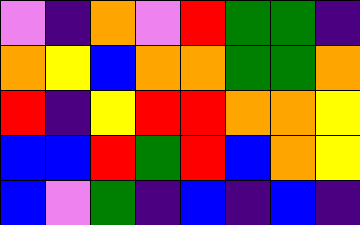[["violet", "indigo", "orange", "violet", "red", "green", "green", "indigo"], ["orange", "yellow", "blue", "orange", "orange", "green", "green", "orange"], ["red", "indigo", "yellow", "red", "red", "orange", "orange", "yellow"], ["blue", "blue", "red", "green", "red", "blue", "orange", "yellow"], ["blue", "violet", "green", "indigo", "blue", "indigo", "blue", "indigo"]]